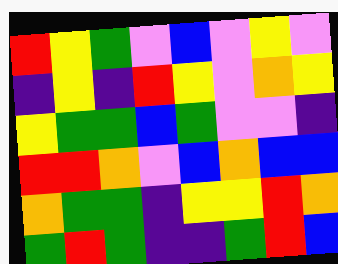[["red", "yellow", "green", "violet", "blue", "violet", "yellow", "violet"], ["indigo", "yellow", "indigo", "red", "yellow", "violet", "orange", "yellow"], ["yellow", "green", "green", "blue", "green", "violet", "violet", "indigo"], ["red", "red", "orange", "violet", "blue", "orange", "blue", "blue"], ["orange", "green", "green", "indigo", "yellow", "yellow", "red", "orange"], ["green", "red", "green", "indigo", "indigo", "green", "red", "blue"]]